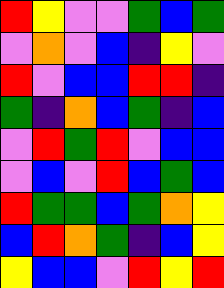[["red", "yellow", "violet", "violet", "green", "blue", "green"], ["violet", "orange", "violet", "blue", "indigo", "yellow", "violet"], ["red", "violet", "blue", "blue", "red", "red", "indigo"], ["green", "indigo", "orange", "blue", "green", "indigo", "blue"], ["violet", "red", "green", "red", "violet", "blue", "blue"], ["violet", "blue", "violet", "red", "blue", "green", "blue"], ["red", "green", "green", "blue", "green", "orange", "yellow"], ["blue", "red", "orange", "green", "indigo", "blue", "yellow"], ["yellow", "blue", "blue", "violet", "red", "yellow", "red"]]